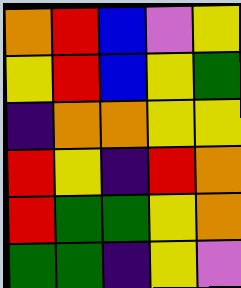[["orange", "red", "blue", "violet", "yellow"], ["yellow", "red", "blue", "yellow", "green"], ["indigo", "orange", "orange", "yellow", "yellow"], ["red", "yellow", "indigo", "red", "orange"], ["red", "green", "green", "yellow", "orange"], ["green", "green", "indigo", "yellow", "violet"]]